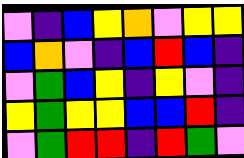[["violet", "indigo", "blue", "yellow", "orange", "violet", "yellow", "yellow"], ["blue", "orange", "violet", "indigo", "blue", "red", "blue", "indigo"], ["violet", "green", "blue", "yellow", "indigo", "yellow", "violet", "indigo"], ["yellow", "green", "yellow", "yellow", "blue", "blue", "red", "indigo"], ["violet", "green", "red", "red", "indigo", "red", "green", "violet"]]